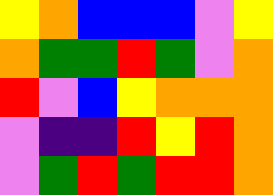[["yellow", "orange", "blue", "blue", "blue", "violet", "yellow"], ["orange", "green", "green", "red", "green", "violet", "orange"], ["red", "violet", "blue", "yellow", "orange", "orange", "orange"], ["violet", "indigo", "indigo", "red", "yellow", "red", "orange"], ["violet", "green", "red", "green", "red", "red", "orange"]]